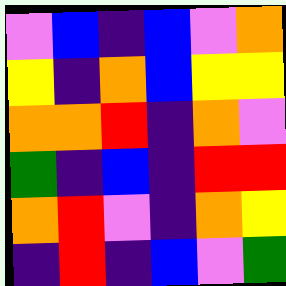[["violet", "blue", "indigo", "blue", "violet", "orange"], ["yellow", "indigo", "orange", "blue", "yellow", "yellow"], ["orange", "orange", "red", "indigo", "orange", "violet"], ["green", "indigo", "blue", "indigo", "red", "red"], ["orange", "red", "violet", "indigo", "orange", "yellow"], ["indigo", "red", "indigo", "blue", "violet", "green"]]